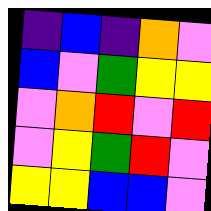[["indigo", "blue", "indigo", "orange", "violet"], ["blue", "violet", "green", "yellow", "yellow"], ["violet", "orange", "red", "violet", "red"], ["violet", "yellow", "green", "red", "violet"], ["yellow", "yellow", "blue", "blue", "violet"]]